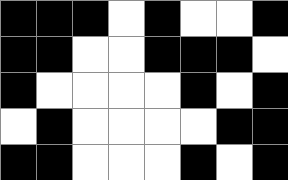[["black", "black", "black", "white", "black", "white", "white", "black"], ["black", "black", "white", "white", "black", "black", "black", "white"], ["black", "white", "white", "white", "white", "black", "white", "black"], ["white", "black", "white", "white", "white", "white", "black", "black"], ["black", "black", "white", "white", "white", "black", "white", "black"]]